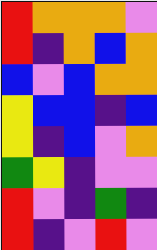[["red", "orange", "orange", "orange", "violet"], ["red", "indigo", "orange", "blue", "orange"], ["blue", "violet", "blue", "orange", "orange"], ["yellow", "blue", "blue", "indigo", "blue"], ["yellow", "indigo", "blue", "violet", "orange"], ["green", "yellow", "indigo", "violet", "violet"], ["red", "violet", "indigo", "green", "indigo"], ["red", "indigo", "violet", "red", "violet"]]